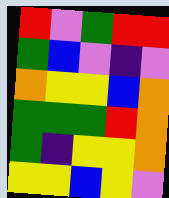[["red", "violet", "green", "red", "red"], ["green", "blue", "violet", "indigo", "violet"], ["orange", "yellow", "yellow", "blue", "orange"], ["green", "green", "green", "red", "orange"], ["green", "indigo", "yellow", "yellow", "orange"], ["yellow", "yellow", "blue", "yellow", "violet"]]